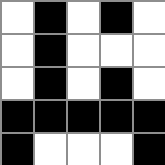[["white", "black", "white", "black", "white"], ["white", "black", "white", "white", "white"], ["white", "black", "white", "black", "white"], ["black", "black", "black", "black", "black"], ["black", "white", "white", "white", "black"]]